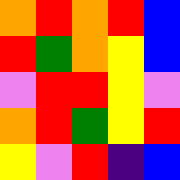[["orange", "red", "orange", "red", "blue"], ["red", "green", "orange", "yellow", "blue"], ["violet", "red", "red", "yellow", "violet"], ["orange", "red", "green", "yellow", "red"], ["yellow", "violet", "red", "indigo", "blue"]]